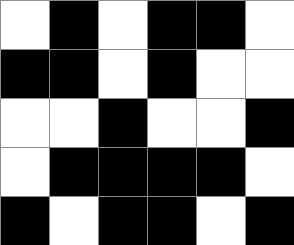[["white", "black", "white", "black", "black", "white"], ["black", "black", "white", "black", "white", "white"], ["white", "white", "black", "white", "white", "black"], ["white", "black", "black", "black", "black", "white"], ["black", "white", "black", "black", "white", "black"]]